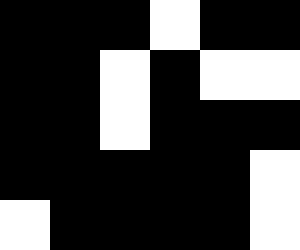[["black", "black", "black", "white", "black", "black"], ["black", "black", "white", "black", "white", "white"], ["black", "black", "white", "black", "black", "black"], ["black", "black", "black", "black", "black", "white"], ["white", "black", "black", "black", "black", "white"]]